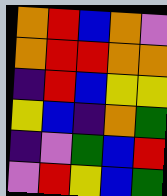[["orange", "red", "blue", "orange", "violet"], ["orange", "red", "red", "orange", "orange"], ["indigo", "red", "blue", "yellow", "yellow"], ["yellow", "blue", "indigo", "orange", "green"], ["indigo", "violet", "green", "blue", "red"], ["violet", "red", "yellow", "blue", "green"]]